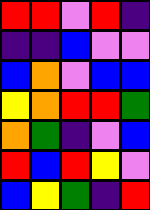[["red", "red", "violet", "red", "indigo"], ["indigo", "indigo", "blue", "violet", "violet"], ["blue", "orange", "violet", "blue", "blue"], ["yellow", "orange", "red", "red", "green"], ["orange", "green", "indigo", "violet", "blue"], ["red", "blue", "red", "yellow", "violet"], ["blue", "yellow", "green", "indigo", "red"]]